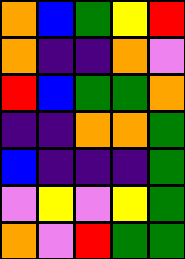[["orange", "blue", "green", "yellow", "red"], ["orange", "indigo", "indigo", "orange", "violet"], ["red", "blue", "green", "green", "orange"], ["indigo", "indigo", "orange", "orange", "green"], ["blue", "indigo", "indigo", "indigo", "green"], ["violet", "yellow", "violet", "yellow", "green"], ["orange", "violet", "red", "green", "green"]]